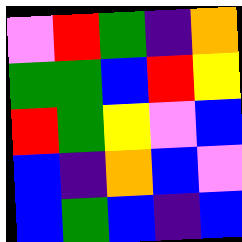[["violet", "red", "green", "indigo", "orange"], ["green", "green", "blue", "red", "yellow"], ["red", "green", "yellow", "violet", "blue"], ["blue", "indigo", "orange", "blue", "violet"], ["blue", "green", "blue", "indigo", "blue"]]